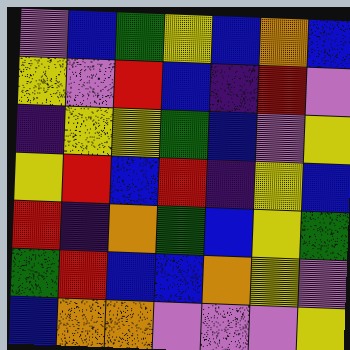[["violet", "blue", "green", "yellow", "blue", "orange", "blue"], ["yellow", "violet", "red", "blue", "indigo", "red", "violet"], ["indigo", "yellow", "yellow", "green", "blue", "violet", "yellow"], ["yellow", "red", "blue", "red", "indigo", "yellow", "blue"], ["red", "indigo", "orange", "green", "blue", "yellow", "green"], ["green", "red", "blue", "blue", "orange", "yellow", "violet"], ["blue", "orange", "orange", "violet", "violet", "violet", "yellow"]]